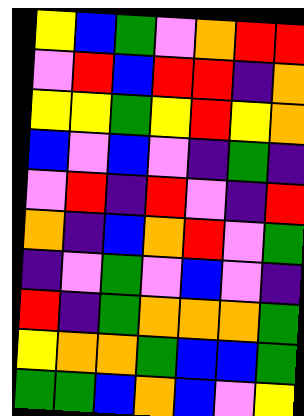[["yellow", "blue", "green", "violet", "orange", "red", "red"], ["violet", "red", "blue", "red", "red", "indigo", "orange"], ["yellow", "yellow", "green", "yellow", "red", "yellow", "orange"], ["blue", "violet", "blue", "violet", "indigo", "green", "indigo"], ["violet", "red", "indigo", "red", "violet", "indigo", "red"], ["orange", "indigo", "blue", "orange", "red", "violet", "green"], ["indigo", "violet", "green", "violet", "blue", "violet", "indigo"], ["red", "indigo", "green", "orange", "orange", "orange", "green"], ["yellow", "orange", "orange", "green", "blue", "blue", "green"], ["green", "green", "blue", "orange", "blue", "violet", "yellow"]]